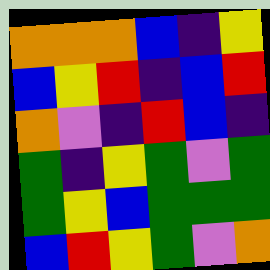[["orange", "orange", "orange", "blue", "indigo", "yellow"], ["blue", "yellow", "red", "indigo", "blue", "red"], ["orange", "violet", "indigo", "red", "blue", "indigo"], ["green", "indigo", "yellow", "green", "violet", "green"], ["green", "yellow", "blue", "green", "green", "green"], ["blue", "red", "yellow", "green", "violet", "orange"]]